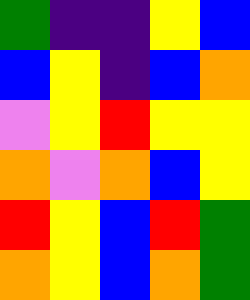[["green", "indigo", "indigo", "yellow", "blue"], ["blue", "yellow", "indigo", "blue", "orange"], ["violet", "yellow", "red", "yellow", "yellow"], ["orange", "violet", "orange", "blue", "yellow"], ["red", "yellow", "blue", "red", "green"], ["orange", "yellow", "blue", "orange", "green"]]